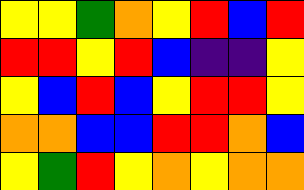[["yellow", "yellow", "green", "orange", "yellow", "red", "blue", "red"], ["red", "red", "yellow", "red", "blue", "indigo", "indigo", "yellow"], ["yellow", "blue", "red", "blue", "yellow", "red", "red", "yellow"], ["orange", "orange", "blue", "blue", "red", "red", "orange", "blue"], ["yellow", "green", "red", "yellow", "orange", "yellow", "orange", "orange"]]